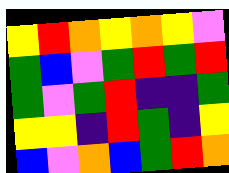[["yellow", "red", "orange", "yellow", "orange", "yellow", "violet"], ["green", "blue", "violet", "green", "red", "green", "red"], ["green", "violet", "green", "red", "indigo", "indigo", "green"], ["yellow", "yellow", "indigo", "red", "green", "indigo", "yellow"], ["blue", "violet", "orange", "blue", "green", "red", "orange"]]